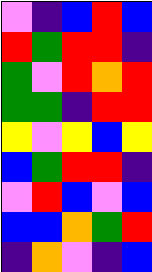[["violet", "indigo", "blue", "red", "blue"], ["red", "green", "red", "red", "indigo"], ["green", "violet", "red", "orange", "red"], ["green", "green", "indigo", "red", "red"], ["yellow", "violet", "yellow", "blue", "yellow"], ["blue", "green", "red", "red", "indigo"], ["violet", "red", "blue", "violet", "blue"], ["blue", "blue", "orange", "green", "red"], ["indigo", "orange", "violet", "indigo", "blue"]]